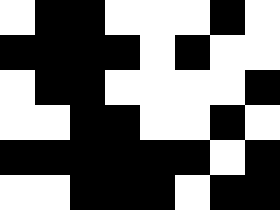[["white", "black", "black", "white", "white", "white", "black", "white"], ["black", "black", "black", "black", "white", "black", "white", "white"], ["white", "black", "black", "white", "white", "white", "white", "black"], ["white", "white", "black", "black", "white", "white", "black", "white"], ["black", "black", "black", "black", "black", "black", "white", "black"], ["white", "white", "black", "black", "black", "white", "black", "black"]]